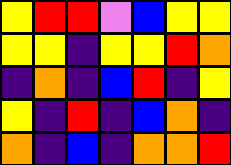[["yellow", "red", "red", "violet", "blue", "yellow", "yellow"], ["yellow", "yellow", "indigo", "yellow", "yellow", "red", "orange"], ["indigo", "orange", "indigo", "blue", "red", "indigo", "yellow"], ["yellow", "indigo", "red", "indigo", "blue", "orange", "indigo"], ["orange", "indigo", "blue", "indigo", "orange", "orange", "red"]]